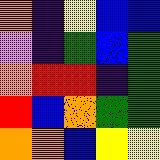[["orange", "indigo", "yellow", "blue", "blue"], ["violet", "indigo", "green", "blue", "green"], ["orange", "red", "red", "indigo", "green"], ["red", "blue", "orange", "green", "green"], ["orange", "orange", "blue", "yellow", "yellow"]]